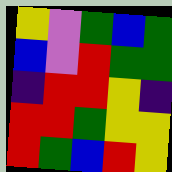[["yellow", "violet", "green", "blue", "green"], ["blue", "violet", "red", "green", "green"], ["indigo", "red", "red", "yellow", "indigo"], ["red", "red", "green", "yellow", "yellow"], ["red", "green", "blue", "red", "yellow"]]